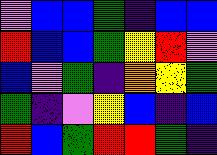[["violet", "blue", "blue", "green", "indigo", "blue", "blue"], ["red", "blue", "blue", "green", "yellow", "red", "violet"], ["blue", "violet", "green", "indigo", "orange", "yellow", "green"], ["green", "indigo", "violet", "yellow", "blue", "indigo", "blue"], ["red", "blue", "green", "red", "red", "green", "indigo"]]